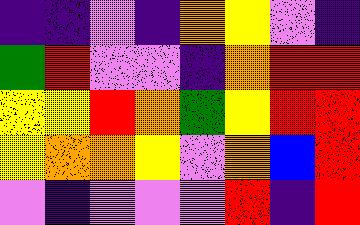[["indigo", "indigo", "violet", "indigo", "orange", "yellow", "violet", "indigo"], ["green", "red", "violet", "violet", "indigo", "orange", "red", "red"], ["yellow", "yellow", "red", "orange", "green", "yellow", "red", "red"], ["yellow", "orange", "orange", "yellow", "violet", "orange", "blue", "red"], ["violet", "indigo", "violet", "violet", "violet", "red", "indigo", "red"]]